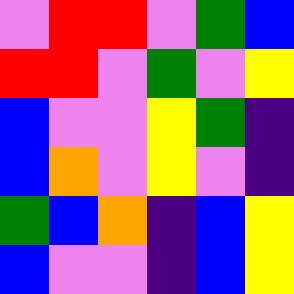[["violet", "red", "red", "violet", "green", "blue"], ["red", "red", "violet", "green", "violet", "yellow"], ["blue", "violet", "violet", "yellow", "green", "indigo"], ["blue", "orange", "violet", "yellow", "violet", "indigo"], ["green", "blue", "orange", "indigo", "blue", "yellow"], ["blue", "violet", "violet", "indigo", "blue", "yellow"]]